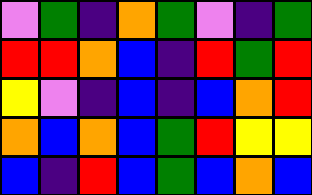[["violet", "green", "indigo", "orange", "green", "violet", "indigo", "green"], ["red", "red", "orange", "blue", "indigo", "red", "green", "red"], ["yellow", "violet", "indigo", "blue", "indigo", "blue", "orange", "red"], ["orange", "blue", "orange", "blue", "green", "red", "yellow", "yellow"], ["blue", "indigo", "red", "blue", "green", "blue", "orange", "blue"]]